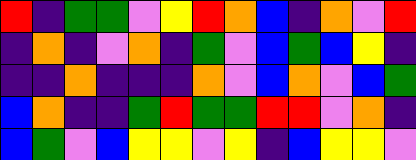[["red", "indigo", "green", "green", "violet", "yellow", "red", "orange", "blue", "indigo", "orange", "violet", "red"], ["indigo", "orange", "indigo", "violet", "orange", "indigo", "green", "violet", "blue", "green", "blue", "yellow", "indigo"], ["indigo", "indigo", "orange", "indigo", "indigo", "indigo", "orange", "violet", "blue", "orange", "violet", "blue", "green"], ["blue", "orange", "indigo", "indigo", "green", "red", "green", "green", "red", "red", "violet", "orange", "indigo"], ["blue", "green", "violet", "blue", "yellow", "yellow", "violet", "yellow", "indigo", "blue", "yellow", "yellow", "violet"]]